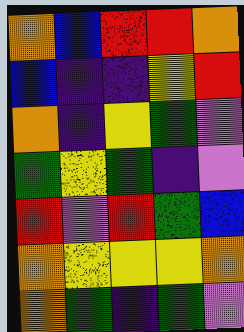[["orange", "blue", "red", "red", "orange"], ["blue", "indigo", "indigo", "yellow", "red"], ["orange", "indigo", "yellow", "green", "violet"], ["green", "yellow", "green", "indigo", "violet"], ["red", "violet", "red", "green", "blue"], ["orange", "yellow", "yellow", "yellow", "orange"], ["orange", "green", "indigo", "green", "violet"]]